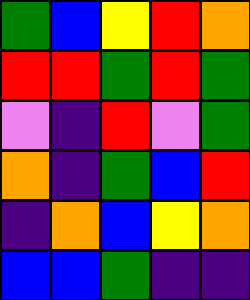[["green", "blue", "yellow", "red", "orange"], ["red", "red", "green", "red", "green"], ["violet", "indigo", "red", "violet", "green"], ["orange", "indigo", "green", "blue", "red"], ["indigo", "orange", "blue", "yellow", "orange"], ["blue", "blue", "green", "indigo", "indigo"]]